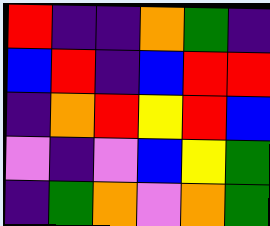[["red", "indigo", "indigo", "orange", "green", "indigo"], ["blue", "red", "indigo", "blue", "red", "red"], ["indigo", "orange", "red", "yellow", "red", "blue"], ["violet", "indigo", "violet", "blue", "yellow", "green"], ["indigo", "green", "orange", "violet", "orange", "green"]]